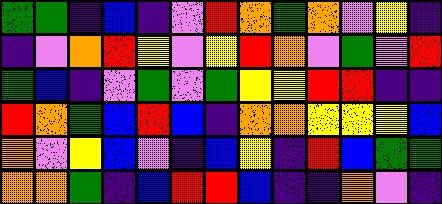[["green", "green", "indigo", "blue", "indigo", "violet", "red", "orange", "green", "orange", "violet", "yellow", "indigo"], ["indigo", "violet", "orange", "red", "yellow", "violet", "yellow", "red", "orange", "violet", "green", "violet", "red"], ["green", "blue", "indigo", "violet", "green", "violet", "green", "yellow", "yellow", "red", "red", "indigo", "indigo"], ["red", "orange", "green", "blue", "red", "blue", "indigo", "orange", "orange", "yellow", "yellow", "yellow", "blue"], ["orange", "violet", "yellow", "blue", "violet", "indigo", "blue", "yellow", "indigo", "red", "blue", "green", "green"], ["orange", "orange", "green", "indigo", "blue", "red", "red", "blue", "indigo", "indigo", "orange", "violet", "indigo"]]